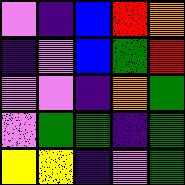[["violet", "indigo", "blue", "red", "orange"], ["indigo", "violet", "blue", "green", "red"], ["violet", "violet", "indigo", "orange", "green"], ["violet", "green", "green", "indigo", "green"], ["yellow", "yellow", "indigo", "violet", "green"]]